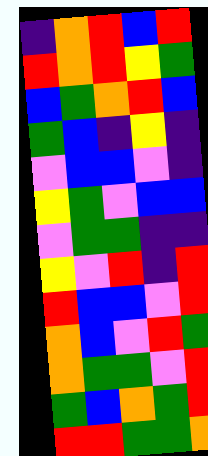[["indigo", "orange", "red", "blue", "red"], ["red", "orange", "red", "yellow", "green"], ["blue", "green", "orange", "red", "blue"], ["green", "blue", "indigo", "yellow", "indigo"], ["violet", "blue", "blue", "violet", "indigo"], ["yellow", "green", "violet", "blue", "blue"], ["violet", "green", "green", "indigo", "indigo"], ["yellow", "violet", "red", "indigo", "red"], ["red", "blue", "blue", "violet", "red"], ["orange", "blue", "violet", "red", "green"], ["orange", "green", "green", "violet", "red"], ["green", "blue", "orange", "green", "red"], ["red", "red", "green", "green", "orange"]]